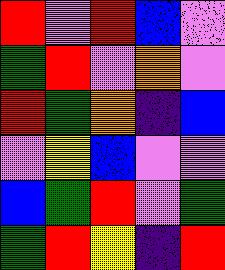[["red", "violet", "red", "blue", "violet"], ["green", "red", "violet", "orange", "violet"], ["red", "green", "orange", "indigo", "blue"], ["violet", "yellow", "blue", "violet", "violet"], ["blue", "green", "red", "violet", "green"], ["green", "red", "yellow", "indigo", "red"]]